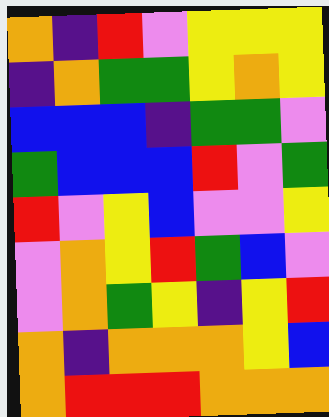[["orange", "indigo", "red", "violet", "yellow", "yellow", "yellow"], ["indigo", "orange", "green", "green", "yellow", "orange", "yellow"], ["blue", "blue", "blue", "indigo", "green", "green", "violet"], ["green", "blue", "blue", "blue", "red", "violet", "green"], ["red", "violet", "yellow", "blue", "violet", "violet", "yellow"], ["violet", "orange", "yellow", "red", "green", "blue", "violet"], ["violet", "orange", "green", "yellow", "indigo", "yellow", "red"], ["orange", "indigo", "orange", "orange", "orange", "yellow", "blue"], ["orange", "red", "red", "red", "orange", "orange", "orange"]]